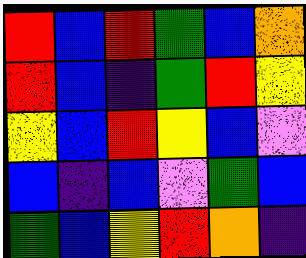[["red", "blue", "red", "green", "blue", "orange"], ["red", "blue", "indigo", "green", "red", "yellow"], ["yellow", "blue", "red", "yellow", "blue", "violet"], ["blue", "indigo", "blue", "violet", "green", "blue"], ["green", "blue", "yellow", "red", "orange", "indigo"]]